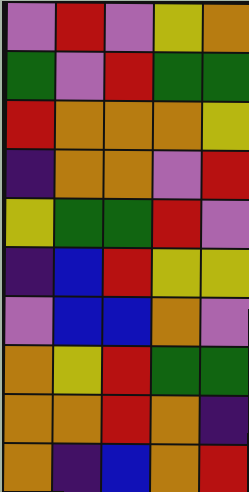[["violet", "red", "violet", "yellow", "orange"], ["green", "violet", "red", "green", "green"], ["red", "orange", "orange", "orange", "yellow"], ["indigo", "orange", "orange", "violet", "red"], ["yellow", "green", "green", "red", "violet"], ["indigo", "blue", "red", "yellow", "yellow"], ["violet", "blue", "blue", "orange", "violet"], ["orange", "yellow", "red", "green", "green"], ["orange", "orange", "red", "orange", "indigo"], ["orange", "indigo", "blue", "orange", "red"]]